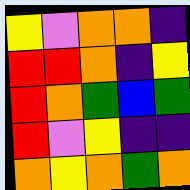[["yellow", "violet", "orange", "orange", "indigo"], ["red", "red", "orange", "indigo", "yellow"], ["red", "orange", "green", "blue", "green"], ["red", "violet", "yellow", "indigo", "indigo"], ["orange", "yellow", "orange", "green", "orange"]]